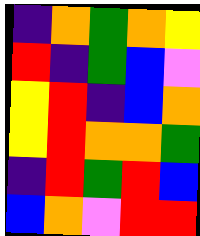[["indigo", "orange", "green", "orange", "yellow"], ["red", "indigo", "green", "blue", "violet"], ["yellow", "red", "indigo", "blue", "orange"], ["yellow", "red", "orange", "orange", "green"], ["indigo", "red", "green", "red", "blue"], ["blue", "orange", "violet", "red", "red"]]